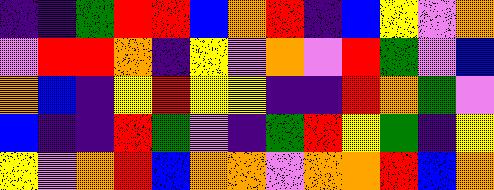[["indigo", "indigo", "green", "red", "red", "blue", "orange", "red", "indigo", "blue", "yellow", "violet", "orange"], ["violet", "red", "red", "orange", "indigo", "yellow", "violet", "orange", "violet", "red", "green", "violet", "blue"], ["orange", "blue", "indigo", "yellow", "red", "yellow", "yellow", "indigo", "indigo", "red", "orange", "green", "violet"], ["blue", "indigo", "indigo", "red", "green", "violet", "indigo", "green", "red", "yellow", "green", "indigo", "yellow"], ["yellow", "violet", "orange", "red", "blue", "orange", "orange", "violet", "orange", "orange", "red", "blue", "orange"]]